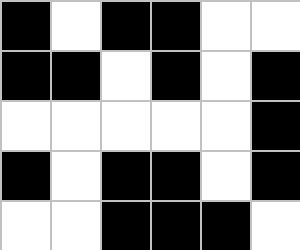[["black", "white", "black", "black", "white", "white"], ["black", "black", "white", "black", "white", "black"], ["white", "white", "white", "white", "white", "black"], ["black", "white", "black", "black", "white", "black"], ["white", "white", "black", "black", "black", "white"]]